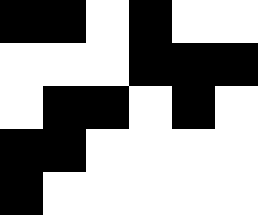[["black", "black", "white", "black", "white", "white"], ["white", "white", "white", "black", "black", "black"], ["white", "black", "black", "white", "black", "white"], ["black", "black", "white", "white", "white", "white"], ["black", "white", "white", "white", "white", "white"]]